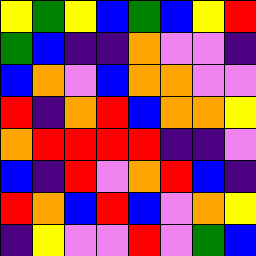[["yellow", "green", "yellow", "blue", "green", "blue", "yellow", "red"], ["green", "blue", "indigo", "indigo", "orange", "violet", "violet", "indigo"], ["blue", "orange", "violet", "blue", "orange", "orange", "violet", "violet"], ["red", "indigo", "orange", "red", "blue", "orange", "orange", "yellow"], ["orange", "red", "red", "red", "red", "indigo", "indigo", "violet"], ["blue", "indigo", "red", "violet", "orange", "red", "blue", "indigo"], ["red", "orange", "blue", "red", "blue", "violet", "orange", "yellow"], ["indigo", "yellow", "violet", "violet", "red", "violet", "green", "blue"]]